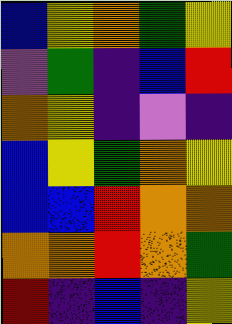[["blue", "yellow", "orange", "green", "yellow"], ["violet", "green", "indigo", "blue", "red"], ["orange", "yellow", "indigo", "violet", "indigo"], ["blue", "yellow", "green", "orange", "yellow"], ["blue", "blue", "red", "orange", "orange"], ["orange", "orange", "red", "orange", "green"], ["red", "indigo", "blue", "indigo", "yellow"]]